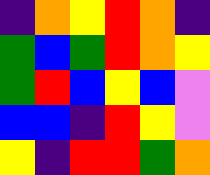[["indigo", "orange", "yellow", "red", "orange", "indigo"], ["green", "blue", "green", "red", "orange", "yellow"], ["green", "red", "blue", "yellow", "blue", "violet"], ["blue", "blue", "indigo", "red", "yellow", "violet"], ["yellow", "indigo", "red", "red", "green", "orange"]]